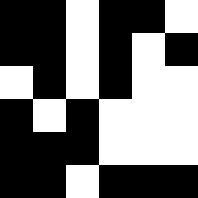[["black", "black", "white", "black", "black", "white"], ["black", "black", "white", "black", "white", "black"], ["white", "black", "white", "black", "white", "white"], ["black", "white", "black", "white", "white", "white"], ["black", "black", "black", "white", "white", "white"], ["black", "black", "white", "black", "black", "black"]]